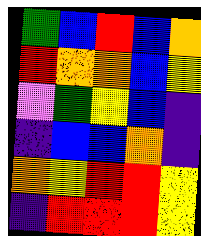[["green", "blue", "red", "blue", "orange"], ["red", "orange", "orange", "blue", "yellow"], ["violet", "green", "yellow", "blue", "indigo"], ["indigo", "blue", "blue", "orange", "indigo"], ["orange", "yellow", "red", "red", "yellow"], ["indigo", "red", "red", "red", "yellow"]]